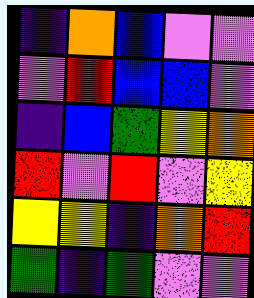[["indigo", "orange", "blue", "violet", "violet"], ["violet", "red", "blue", "blue", "violet"], ["indigo", "blue", "green", "yellow", "orange"], ["red", "violet", "red", "violet", "yellow"], ["yellow", "yellow", "indigo", "orange", "red"], ["green", "indigo", "green", "violet", "violet"]]